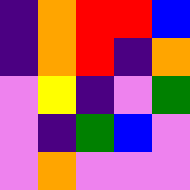[["indigo", "orange", "red", "red", "blue"], ["indigo", "orange", "red", "indigo", "orange"], ["violet", "yellow", "indigo", "violet", "green"], ["violet", "indigo", "green", "blue", "violet"], ["violet", "orange", "violet", "violet", "violet"]]